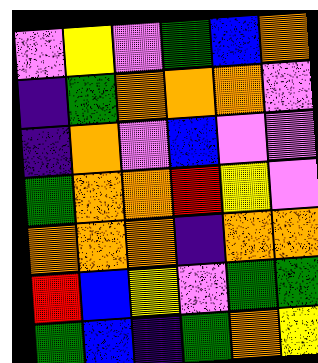[["violet", "yellow", "violet", "green", "blue", "orange"], ["indigo", "green", "orange", "orange", "orange", "violet"], ["indigo", "orange", "violet", "blue", "violet", "violet"], ["green", "orange", "orange", "red", "yellow", "violet"], ["orange", "orange", "orange", "indigo", "orange", "orange"], ["red", "blue", "yellow", "violet", "green", "green"], ["green", "blue", "indigo", "green", "orange", "yellow"]]